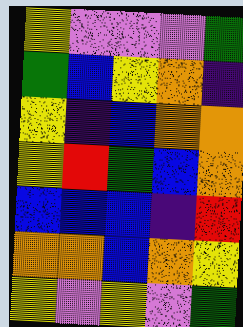[["yellow", "violet", "violet", "violet", "green"], ["green", "blue", "yellow", "orange", "indigo"], ["yellow", "indigo", "blue", "orange", "orange"], ["yellow", "red", "green", "blue", "orange"], ["blue", "blue", "blue", "indigo", "red"], ["orange", "orange", "blue", "orange", "yellow"], ["yellow", "violet", "yellow", "violet", "green"]]